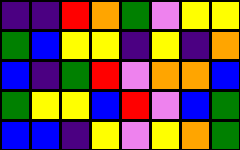[["indigo", "indigo", "red", "orange", "green", "violet", "yellow", "yellow"], ["green", "blue", "yellow", "yellow", "indigo", "yellow", "indigo", "orange"], ["blue", "indigo", "green", "red", "violet", "orange", "orange", "blue"], ["green", "yellow", "yellow", "blue", "red", "violet", "blue", "green"], ["blue", "blue", "indigo", "yellow", "violet", "yellow", "orange", "green"]]